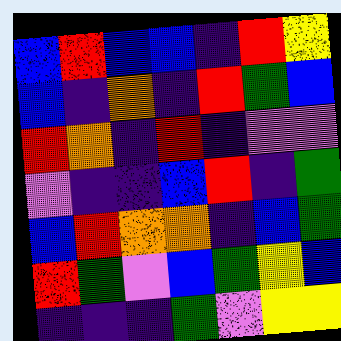[["blue", "red", "blue", "blue", "indigo", "red", "yellow"], ["blue", "indigo", "orange", "indigo", "red", "green", "blue"], ["red", "orange", "indigo", "red", "indigo", "violet", "violet"], ["violet", "indigo", "indigo", "blue", "red", "indigo", "green"], ["blue", "red", "orange", "orange", "indigo", "blue", "green"], ["red", "green", "violet", "blue", "green", "yellow", "blue"], ["indigo", "indigo", "indigo", "green", "violet", "yellow", "yellow"]]